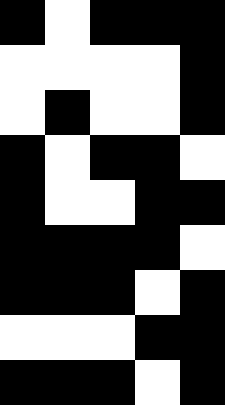[["black", "white", "black", "black", "black"], ["white", "white", "white", "white", "black"], ["white", "black", "white", "white", "black"], ["black", "white", "black", "black", "white"], ["black", "white", "white", "black", "black"], ["black", "black", "black", "black", "white"], ["black", "black", "black", "white", "black"], ["white", "white", "white", "black", "black"], ["black", "black", "black", "white", "black"]]